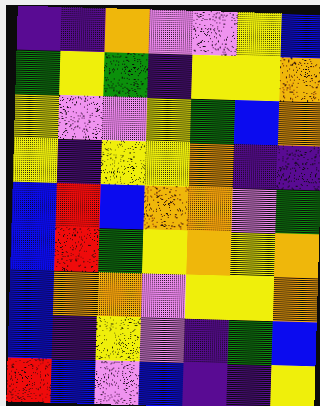[["indigo", "indigo", "orange", "violet", "violet", "yellow", "blue"], ["green", "yellow", "green", "indigo", "yellow", "yellow", "orange"], ["yellow", "violet", "violet", "yellow", "green", "blue", "orange"], ["yellow", "indigo", "yellow", "yellow", "orange", "indigo", "indigo"], ["blue", "red", "blue", "orange", "orange", "violet", "green"], ["blue", "red", "green", "yellow", "orange", "yellow", "orange"], ["blue", "orange", "orange", "violet", "yellow", "yellow", "orange"], ["blue", "indigo", "yellow", "violet", "indigo", "green", "blue"], ["red", "blue", "violet", "blue", "indigo", "indigo", "yellow"]]